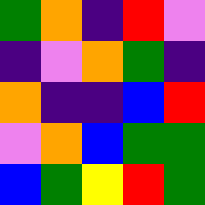[["green", "orange", "indigo", "red", "violet"], ["indigo", "violet", "orange", "green", "indigo"], ["orange", "indigo", "indigo", "blue", "red"], ["violet", "orange", "blue", "green", "green"], ["blue", "green", "yellow", "red", "green"]]